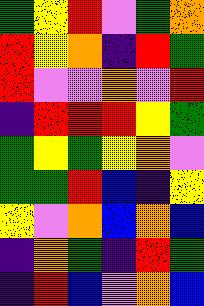[["green", "yellow", "red", "violet", "green", "orange"], ["red", "yellow", "orange", "indigo", "red", "green"], ["red", "violet", "violet", "orange", "violet", "red"], ["indigo", "red", "red", "red", "yellow", "green"], ["green", "yellow", "green", "yellow", "orange", "violet"], ["green", "green", "red", "blue", "indigo", "yellow"], ["yellow", "violet", "orange", "blue", "orange", "blue"], ["indigo", "orange", "green", "indigo", "red", "green"], ["indigo", "red", "blue", "violet", "orange", "blue"]]